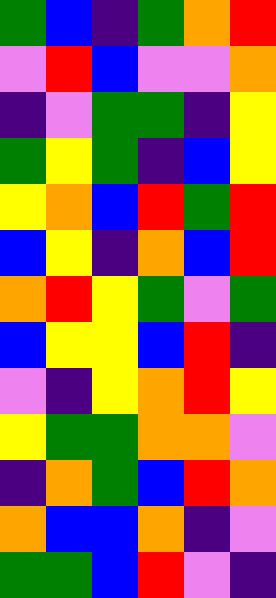[["green", "blue", "indigo", "green", "orange", "red"], ["violet", "red", "blue", "violet", "violet", "orange"], ["indigo", "violet", "green", "green", "indigo", "yellow"], ["green", "yellow", "green", "indigo", "blue", "yellow"], ["yellow", "orange", "blue", "red", "green", "red"], ["blue", "yellow", "indigo", "orange", "blue", "red"], ["orange", "red", "yellow", "green", "violet", "green"], ["blue", "yellow", "yellow", "blue", "red", "indigo"], ["violet", "indigo", "yellow", "orange", "red", "yellow"], ["yellow", "green", "green", "orange", "orange", "violet"], ["indigo", "orange", "green", "blue", "red", "orange"], ["orange", "blue", "blue", "orange", "indigo", "violet"], ["green", "green", "blue", "red", "violet", "indigo"]]